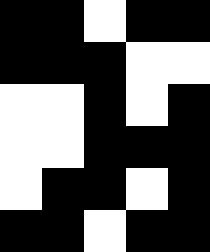[["black", "black", "white", "black", "black"], ["black", "black", "black", "white", "white"], ["white", "white", "black", "white", "black"], ["white", "white", "black", "black", "black"], ["white", "black", "black", "white", "black"], ["black", "black", "white", "black", "black"]]